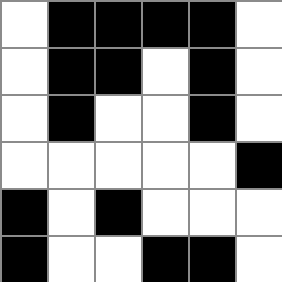[["white", "black", "black", "black", "black", "white"], ["white", "black", "black", "white", "black", "white"], ["white", "black", "white", "white", "black", "white"], ["white", "white", "white", "white", "white", "black"], ["black", "white", "black", "white", "white", "white"], ["black", "white", "white", "black", "black", "white"]]